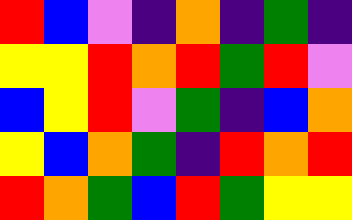[["red", "blue", "violet", "indigo", "orange", "indigo", "green", "indigo"], ["yellow", "yellow", "red", "orange", "red", "green", "red", "violet"], ["blue", "yellow", "red", "violet", "green", "indigo", "blue", "orange"], ["yellow", "blue", "orange", "green", "indigo", "red", "orange", "red"], ["red", "orange", "green", "blue", "red", "green", "yellow", "yellow"]]